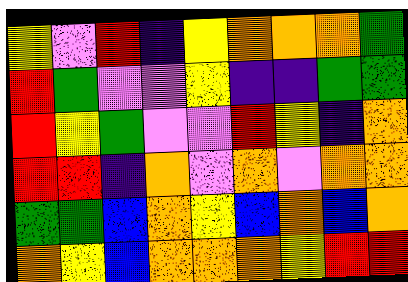[["yellow", "violet", "red", "indigo", "yellow", "orange", "orange", "orange", "green"], ["red", "green", "violet", "violet", "yellow", "indigo", "indigo", "green", "green"], ["red", "yellow", "green", "violet", "violet", "red", "yellow", "indigo", "orange"], ["red", "red", "indigo", "orange", "violet", "orange", "violet", "orange", "orange"], ["green", "green", "blue", "orange", "yellow", "blue", "orange", "blue", "orange"], ["orange", "yellow", "blue", "orange", "orange", "orange", "yellow", "red", "red"]]